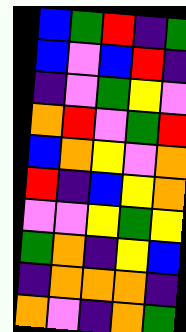[["blue", "green", "red", "indigo", "green"], ["blue", "violet", "blue", "red", "indigo"], ["indigo", "violet", "green", "yellow", "violet"], ["orange", "red", "violet", "green", "red"], ["blue", "orange", "yellow", "violet", "orange"], ["red", "indigo", "blue", "yellow", "orange"], ["violet", "violet", "yellow", "green", "yellow"], ["green", "orange", "indigo", "yellow", "blue"], ["indigo", "orange", "orange", "orange", "indigo"], ["orange", "violet", "indigo", "orange", "green"]]